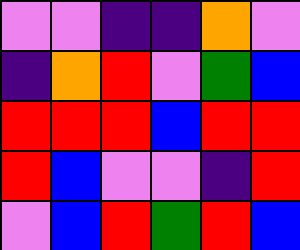[["violet", "violet", "indigo", "indigo", "orange", "violet"], ["indigo", "orange", "red", "violet", "green", "blue"], ["red", "red", "red", "blue", "red", "red"], ["red", "blue", "violet", "violet", "indigo", "red"], ["violet", "blue", "red", "green", "red", "blue"]]